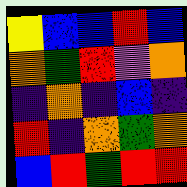[["yellow", "blue", "blue", "red", "blue"], ["orange", "green", "red", "violet", "orange"], ["indigo", "orange", "indigo", "blue", "indigo"], ["red", "indigo", "orange", "green", "orange"], ["blue", "red", "green", "red", "red"]]